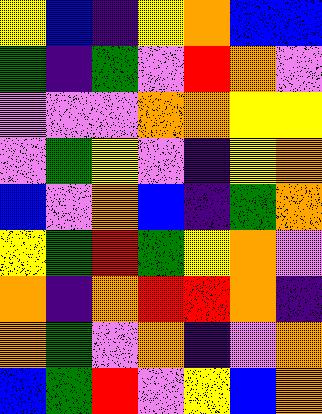[["yellow", "blue", "indigo", "yellow", "orange", "blue", "blue"], ["green", "indigo", "green", "violet", "red", "orange", "violet"], ["violet", "violet", "violet", "orange", "orange", "yellow", "yellow"], ["violet", "green", "yellow", "violet", "indigo", "yellow", "orange"], ["blue", "violet", "orange", "blue", "indigo", "green", "orange"], ["yellow", "green", "red", "green", "yellow", "orange", "violet"], ["orange", "indigo", "orange", "red", "red", "orange", "indigo"], ["orange", "green", "violet", "orange", "indigo", "violet", "orange"], ["blue", "green", "red", "violet", "yellow", "blue", "orange"]]